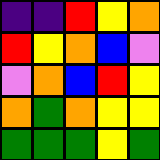[["indigo", "indigo", "red", "yellow", "orange"], ["red", "yellow", "orange", "blue", "violet"], ["violet", "orange", "blue", "red", "yellow"], ["orange", "green", "orange", "yellow", "yellow"], ["green", "green", "green", "yellow", "green"]]